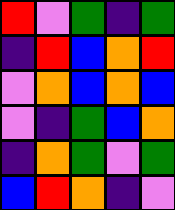[["red", "violet", "green", "indigo", "green"], ["indigo", "red", "blue", "orange", "red"], ["violet", "orange", "blue", "orange", "blue"], ["violet", "indigo", "green", "blue", "orange"], ["indigo", "orange", "green", "violet", "green"], ["blue", "red", "orange", "indigo", "violet"]]